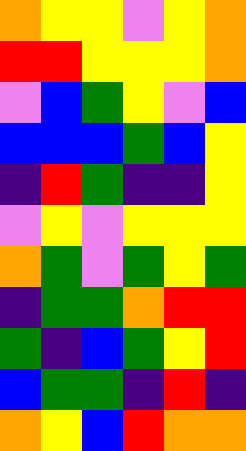[["orange", "yellow", "yellow", "violet", "yellow", "orange"], ["red", "red", "yellow", "yellow", "yellow", "orange"], ["violet", "blue", "green", "yellow", "violet", "blue"], ["blue", "blue", "blue", "green", "blue", "yellow"], ["indigo", "red", "green", "indigo", "indigo", "yellow"], ["violet", "yellow", "violet", "yellow", "yellow", "yellow"], ["orange", "green", "violet", "green", "yellow", "green"], ["indigo", "green", "green", "orange", "red", "red"], ["green", "indigo", "blue", "green", "yellow", "red"], ["blue", "green", "green", "indigo", "red", "indigo"], ["orange", "yellow", "blue", "red", "orange", "orange"]]